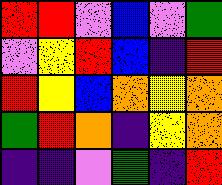[["red", "red", "violet", "blue", "violet", "green"], ["violet", "yellow", "red", "blue", "indigo", "red"], ["red", "yellow", "blue", "orange", "yellow", "orange"], ["green", "red", "orange", "indigo", "yellow", "orange"], ["indigo", "indigo", "violet", "green", "indigo", "red"]]